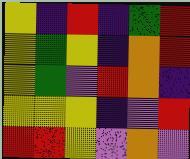[["yellow", "indigo", "red", "indigo", "green", "red"], ["yellow", "green", "yellow", "indigo", "orange", "red"], ["yellow", "green", "violet", "red", "orange", "indigo"], ["yellow", "yellow", "yellow", "indigo", "violet", "red"], ["red", "red", "yellow", "violet", "orange", "violet"]]